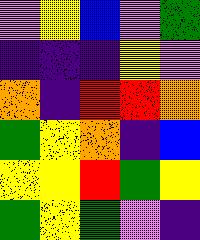[["violet", "yellow", "blue", "violet", "green"], ["indigo", "indigo", "indigo", "yellow", "violet"], ["orange", "indigo", "red", "red", "orange"], ["green", "yellow", "orange", "indigo", "blue"], ["yellow", "yellow", "red", "green", "yellow"], ["green", "yellow", "green", "violet", "indigo"]]